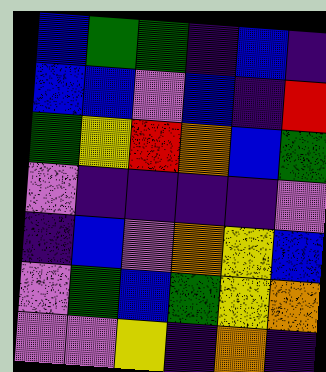[["blue", "green", "green", "indigo", "blue", "indigo"], ["blue", "blue", "violet", "blue", "indigo", "red"], ["green", "yellow", "red", "orange", "blue", "green"], ["violet", "indigo", "indigo", "indigo", "indigo", "violet"], ["indigo", "blue", "violet", "orange", "yellow", "blue"], ["violet", "green", "blue", "green", "yellow", "orange"], ["violet", "violet", "yellow", "indigo", "orange", "indigo"]]